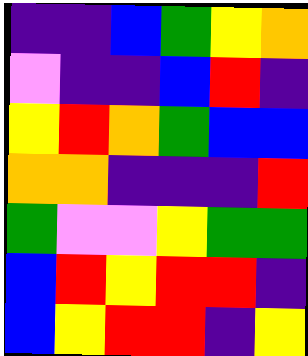[["indigo", "indigo", "blue", "green", "yellow", "orange"], ["violet", "indigo", "indigo", "blue", "red", "indigo"], ["yellow", "red", "orange", "green", "blue", "blue"], ["orange", "orange", "indigo", "indigo", "indigo", "red"], ["green", "violet", "violet", "yellow", "green", "green"], ["blue", "red", "yellow", "red", "red", "indigo"], ["blue", "yellow", "red", "red", "indigo", "yellow"]]